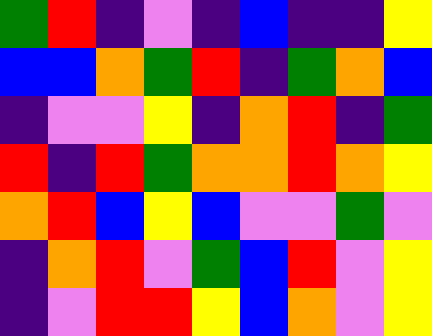[["green", "red", "indigo", "violet", "indigo", "blue", "indigo", "indigo", "yellow"], ["blue", "blue", "orange", "green", "red", "indigo", "green", "orange", "blue"], ["indigo", "violet", "violet", "yellow", "indigo", "orange", "red", "indigo", "green"], ["red", "indigo", "red", "green", "orange", "orange", "red", "orange", "yellow"], ["orange", "red", "blue", "yellow", "blue", "violet", "violet", "green", "violet"], ["indigo", "orange", "red", "violet", "green", "blue", "red", "violet", "yellow"], ["indigo", "violet", "red", "red", "yellow", "blue", "orange", "violet", "yellow"]]